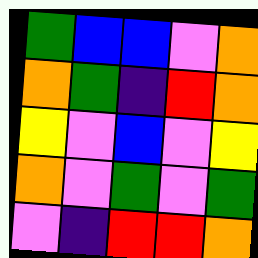[["green", "blue", "blue", "violet", "orange"], ["orange", "green", "indigo", "red", "orange"], ["yellow", "violet", "blue", "violet", "yellow"], ["orange", "violet", "green", "violet", "green"], ["violet", "indigo", "red", "red", "orange"]]